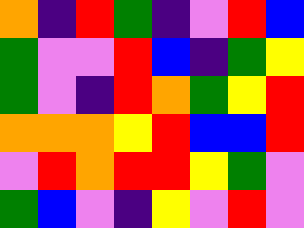[["orange", "indigo", "red", "green", "indigo", "violet", "red", "blue"], ["green", "violet", "violet", "red", "blue", "indigo", "green", "yellow"], ["green", "violet", "indigo", "red", "orange", "green", "yellow", "red"], ["orange", "orange", "orange", "yellow", "red", "blue", "blue", "red"], ["violet", "red", "orange", "red", "red", "yellow", "green", "violet"], ["green", "blue", "violet", "indigo", "yellow", "violet", "red", "violet"]]